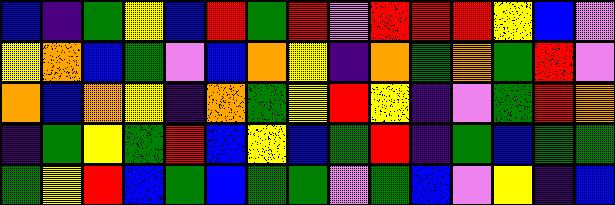[["blue", "indigo", "green", "yellow", "blue", "red", "green", "red", "violet", "red", "red", "red", "yellow", "blue", "violet"], ["yellow", "orange", "blue", "green", "violet", "blue", "orange", "yellow", "indigo", "orange", "green", "orange", "green", "red", "violet"], ["orange", "blue", "orange", "yellow", "indigo", "orange", "green", "yellow", "red", "yellow", "indigo", "violet", "green", "red", "orange"], ["indigo", "green", "yellow", "green", "red", "blue", "yellow", "blue", "green", "red", "indigo", "green", "blue", "green", "green"], ["green", "yellow", "red", "blue", "green", "blue", "green", "green", "violet", "green", "blue", "violet", "yellow", "indigo", "blue"]]